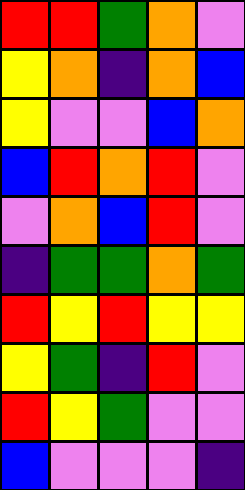[["red", "red", "green", "orange", "violet"], ["yellow", "orange", "indigo", "orange", "blue"], ["yellow", "violet", "violet", "blue", "orange"], ["blue", "red", "orange", "red", "violet"], ["violet", "orange", "blue", "red", "violet"], ["indigo", "green", "green", "orange", "green"], ["red", "yellow", "red", "yellow", "yellow"], ["yellow", "green", "indigo", "red", "violet"], ["red", "yellow", "green", "violet", "violet"], ["blue", "violet", "violet", "violet", "indigo"]]